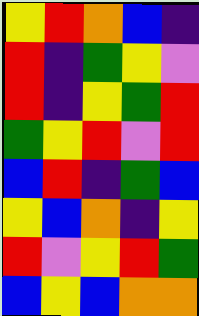[["yellow", "red", "orange", "blue", "indigo"], ["red", "indigo", "green", "yellow", "violet"], ["red", "indigo", "yellow", "green", "red"], ["green", "yellow", "red", "violet", "red"], ["blue", "red", "indigo", "green", "blue"], ["yellow", "blue", "orange", "indigo", "yellow"], ["red", "violet", "yellow", "red", "green"], ["blue", "yellow", "blue", "orange", "orange"]]